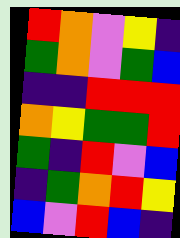[["red", "orange", "violet", "yellow", "indigo"], ["green", "orange", "violet", "green", "blue"], ["indigo", "indigo", "red", "red", "red"], ["orange", "yellow", "green", "green", "red"], ["green", "indigo", "red", "violet", "blue"], ["indigo", "green", "orange", "red", "yellow"], ["blue", "violet", "red", "blue", "indigo"]]